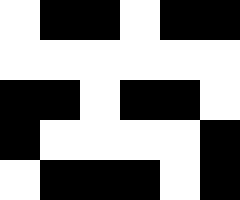[["white", "black", "black", "white", "black", "black"], ["white", "white", "white", "white", "white", "white"], ["black", "black", "white", "black", "black", "white"], ["black", "white", "white", "white", "white", "black"], ["white", "black", "black", "black", "white", "black"]]